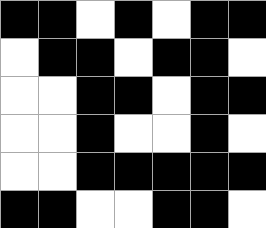[["black", "black", "white", "black", "white", "black", "black"], ["white", "black", "black", "white", "black", "black", "white"], ["white", "white", "black", "black", "white", "black", "black"], ["white", "white", "black", "white", "white", "black", "white"], ["white", "white", "black", "black", "black", "black", "black"], ["black", "black", "white", "white", "black", "black", "white"]]